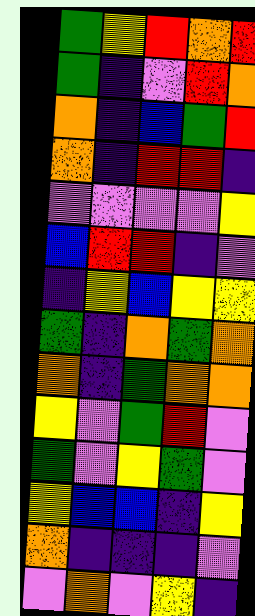[["green", "yellow", "red", "orange", "red"], ["green", "indigo", "violet", "red", "orange"], ["orange", "indigo", "blue", "green", "red"], ["orange", "indigo", "red", "red", "indigo"], ["violet", "violet", "violet", "violet", "yellow"], ["blue", "red", "red", "indigo", "violet"], ["indigo", "yellow", "blue", "yellow", "yellow"], ["green", "indigo", "orange", "green", "orange"], ["orange", "indigo", "green", "orange", "orange"], ["yellow", "violet", "green", "red", "violet"], ["green", "violet", "yellow", "green", "violet"], ["yellow", "blue", "blue", "indigo", "yellow"], ["orange", "indigo", "indigo", "indigo", "violet"], ["violet", "orange", "violet", "yellow", "indigo"]]